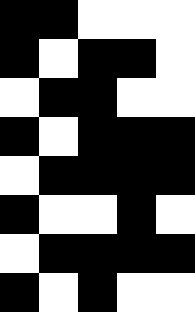[["black", "black", "white", "white", "white"], ["black", "white", "black", "black", "white"], ["white", "black", "black", "white", "white"], ["black", "white", "black", "black", "black"], ["white", "black", "black", "black", "black"], ["black", "white", "white", "black", "white"], ["white", "black", "black", "black", "black"], ["black", "white", "black", "white", "white"]]